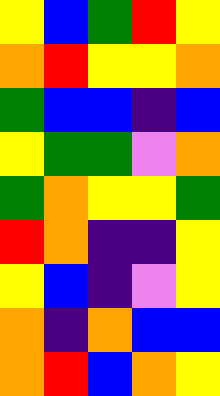[["yellow", "blue", "green", "red", "yellow"], ["orange", "red", "yellow", "yellow", "orange"], ["green", "blue", "blue", "indigo", "blue"], ["yellow", "green", "green", "violet", "orange"], ["green", "orange", "yellow", "yellow", "green"], ["red", "orange", "indigo", "indigo", "yellow"], ["yellow", "blue", "indigo", "violet", "yellow"], ["orange", "indigo", "orange", "blue", "blue"], ["orange", "red", "blue", "orange", "yellow"]]